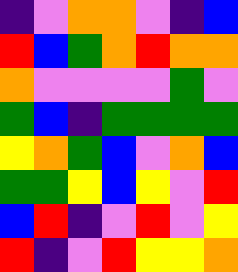[["indigo", "violet", "orange", "orange", "violet", "indigo", "blue"], ["red", "blue", "green", "orange", "red", "orange", "orange"], ["orange", "violet", "violet", "violet", "violet", "green", "violet"], ["green", "blue", "indigo", "green", "green", "green", "green"], ["yellow", "orange", "green", "blue", "violet", "orange", "blue"], ["green", "green", "yellow", "blue", "yellow", "violet", "red"], ["blue", "red", "indigo", "violet", "red", "violet", "yellow"], ["red", "indigo", "violet", "red", "yellow", "yellow", "orange"]]